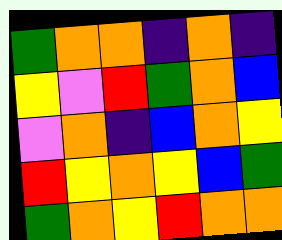[["green", "orange", "orange", "indigo", "orange", "indigo"], ["yellow", "violet", "red", "green", "orange", "blue"], ["violet", "orange", "indigo", "blue", "orange", "yellow"], ["red", "yellow", "orange", "yellow", "blue", "green"], ["green", "orange", "yellow", "red", "orange", "orange"]]